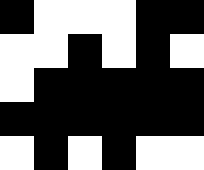[["black", "white", "white", "white", "black", "black"], ["white", "white", "black", "white", "black", "white"], ["white", "black", "black", "black", "black", "black"], ["black", "black", "black", "black", "black", "black"], ["white", "black", "white", "black", "white", "white"]]